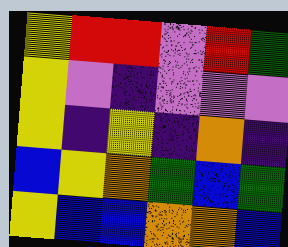[["yellow", "red", "red", "violet", "red", "green"], ["yellow", "violet", "indigo", "violet", "violet", "violet"], ["yellow", "indigo", "yellow", "indigo", "orange", "indigo"], ["blue", "yellow", "orange", "green", "blue", "green"], ["yellow", "blue", "blue", "orange", "orange", "blue"]]